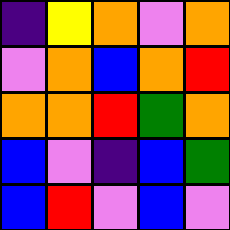[["indigo", "yellow", "orange", "violet", "orange"], ["violet", "orange", "blue", "orange", "red"], ["orange", "orange", "red", "green", "orange"], ["blue", "violet", "indigo", "blue", "green"], ["blue", "red", "violet", "blue", "violet"]]